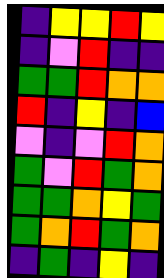[["indigo", "yellow", "yellow", "red", "yellow"], ["indigo", "violet", "red", "indigo", "indigo"], ["green", "green", "red", "orange", "orange"], ["red", "indigo", "yellow", "indigo", "blue"], ["violet", "indigo", "violet", "red", "orange"], ["green", "violet", "red", "green", "orange"], ["green", "green", "orange", "yellow", "green"], ["green", "orange", "red", "green", "orange"], ["indigo", "green", "indigo", "yellow", "indigo"]]